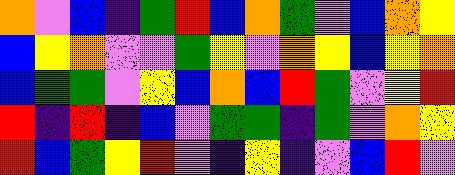[["orange", "violet", "blue", "indigo", "green", "red", "blue", "orange", "green", "violet", "blue", "orange", "yellow"], ["blue", "yellow", "orange", "violet", "violet", "green", "yellow", "violet", "orange", "yellow", "blue", "yellow", "orange"], ["blue", "green", "green", "violet", "yellow", "blue", "orange", "blue", "red", "green", "violet", "yellow", "red"], ["red", "indigo", "red", "indigo", "blue", "violet", "green", "green", "indigo", "green", "violet", "orange", "yellow"], ["red", "blue", "green", "yellow", "red", "violet", "indigo", "yellow", "indigo", "violet", "blue", "red", "violet"]]